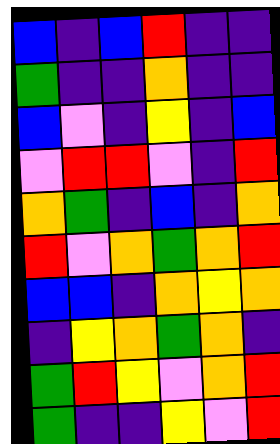[["blue", "indigo", "blue", "red", "indigo", "indigo"], ["green", "indigo", "indigo", "orange", "indigo", "indigo"], ["blue", "violet", "indigo", "yellow", "indigo", "blue"], ["violet", "red", "red", "violet", "indigo", "red"], ["orange", "green", "indigo", "blue", "indigo", "orange"], ["red", "violet", "orange", "green", "orange", "red"], ["blue", "blue", "indigo", "orange", "yellow", "orange"], ["indigo", "yellow", "orange", "green", "orange", "indigo"], ["green", "red", "yellow", "violet", "orange", "red"], ["green", "indigo", "indigo", "yellow", "violet", "red"]]